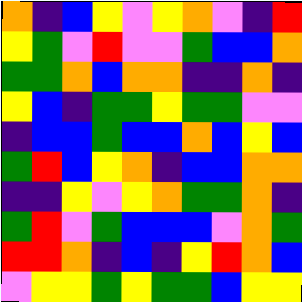[["orange", "indigo", "blue", "yellow", "violet", "yellow", "orange", "violet", "indigo", "red"], ["yellow", "green", "violet", "red", "violet", "violet", "green", "blue", "blue", "orange"], ["green", "green", "orange", "blue", "orange", "orange", "indigo", "indigo", "orange", "indigo"], ["yellow", "blue", "indigo", "green", "green", "yellow", "green", "green", "violet", "violet"], ["indigo", "blue", "blue", "green", "blue", "blue", "orange", "blue", "yellow", "blue"], ["green", "red", "blue", "yellow", "orange", "indigo", "blue", "blue", "orange", "orange"], ["indigo", "indigo", "yellow", "violet", "yellow", "orange", "green", "green", "orange", "indigo"], ["green", "red", "violet", "green", "blue", "blue", "blue", "violet", "orange", "green"], ["red", "red", "orange", "indigo", "blue", "indigo", "yellow", "red", "orange", "blue"], ["violet", "yellow", "yellow", "green", "yellow", "green", "green", "blue", "yellow", "yellow"]]